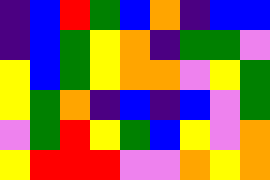[["indigo", "blue", "red", "green", "blue", "orange", "indigo", "blue", "blue"], ["indigo", "blue", "green", "yellow", "orange", "indigo", "green", "green", "violet"], ["yellow", "blue", "green", "yellow", "orange", "orange", "violet", "yellow", "green"], ["yellow", "green", "orange", "indigo", "blue", "indigo", "blue", "violet", "green"], ["violet", "green", "red", "yellow", "green", "blue", "yellow", "violet", "orange"], ["yellow", "red", "red", "red", "violet", "violet", "orange", "yellow", "orange"]]